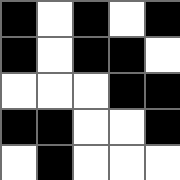[["black", "white", "black", "white", "black"], ["black", "white", "black", "black", "white"], ["white", "white", "white", "black", "black"], ["black", "black", "white", "white", "black"], ["white", "black", "white", "white", "white"]]